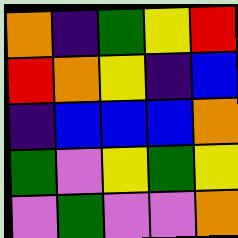[["orange", "indigo", "green", "yellow", "red"], ["red", "orange", "yellow", "indigo", "blue"], ["indigo", "blue", "blue", "blue", "orange"], ["green", "violet", "yellow", "green", "yellow"], ["violet", "green", "violet", "violet", "orange"]]